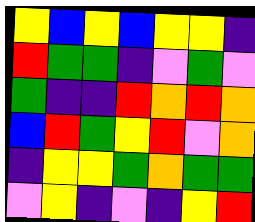[["yellow", "blue", "yellow", "blue", "yellow", "yellow", "indigo"], ["red", "green", "green", "indigo", "violet", "green", "violet"], ["green", "indigo", "indigo", "red", "orange", "red", "orange"], ["blue", "red", "green", "yellow", "red", "violet", "orange"], ["indigo", "yellow", "yellow", "green", "orange", "green", "green"], ["violet", "yellow", "indigo", "violet", "indigo", "yellow", "red"]]